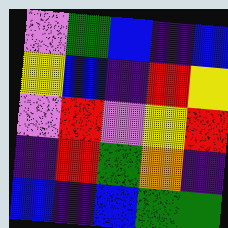[["violet", "green", "blue", "indigo", "blue"], ["yellow", "blue", "indigo", "red", "yellow"], ["violet", "red", "violet", "yellow", "red"], ["indigo", "red", "green", "orange", "indigo"], ["blue", "indigo", "blue", "green", "green"]]